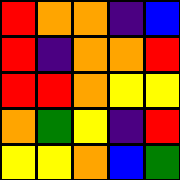[["red", "orange", "orange", "indigo", "blue"], ["red", "indigo", "orange", "orange", "red"], ["red", "red", "orange", "yellow", "yellow"], ["orange", "green", "yellow", "indigo", "red"], ["yellow", "yellow", "orange", "blue", "green"]]